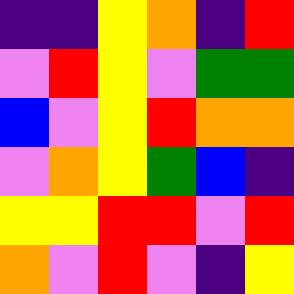[["indigo", "indigo", "yellow", "orange", "indigo", "red"], ["violet", "red", "yellow", "violet", "green", "green"], ["blue", "violet", "yellow", "red", "orange", "orange"], ["violet", "orange", "yellow", "green", "blue", "indigo"], ["yellow", "yellow", "red", "red", "violet", "red"], ["orange", "violet", "red", "violet", "indigo", "yellow"]]